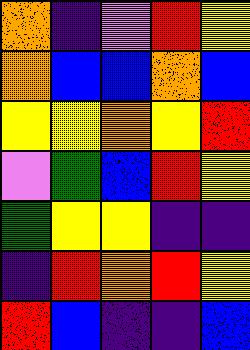[["orange", "indigo", "violet", "red", "yellow"], ["orange", "blue", "blue", "orange", "blue"], ["yellow", "yellow", "orange", "yellow", "red"], ["violet", "green", "blue", "red", "yellow"], ["green", "yellow", "yellow", "indigo", "indigo"], ["indigo", "red", "orange", "red", "yellow"], ["red", "blue", "indigo", "indigo", "blue"]]